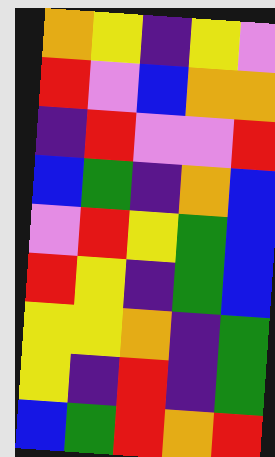[["orange", "yellow", "indigo", "yellow", "violet"], ["red", "violet", "blue", "orange", "orange"], ["indigo", "red", "violet", "violet", "red"], ["blue", "green", "indigo", "orange", "blue"], ["violet", "red", "yellow", "green", "blue"], ["red", "yellow", "indigo", "green", "blue"], ["yellow", "yellow", "orange", "indigo", "green"], ["yellow", "indigo", "red", "indigo", "green"], ["blue", "green", "red", "orange", "red"]]